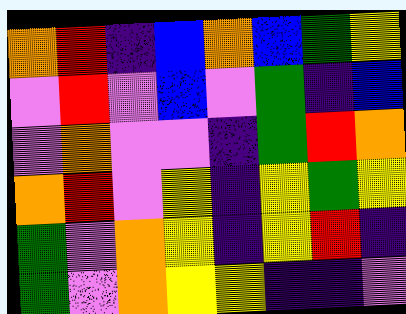[["orange", "red", "indigo", "blue", "orange", "blue", "green", "yellow"], ["violet", "red", "violet", "blue", "violet", "green", "indigo", "blue"], ["violet", "orange", "violet", "violet", "indigo", "green", "red", "orange"], ["orange", "red", "violet", "yellow", "indigo", "yellow", "green", "yellow"], ["green", "violet", "orange", "yellow", "indigo", "yellow", "red", "indigo"], ["green", "violet", "orange", "yellow", "yellow", "indigo", "indigo", "violet"]]